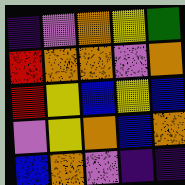[["indigo", "violet", "orange", "yellow", "green"], ["red", "orange", "orange", "violet", "orange"], ["red", "yellow", "blue", "yellow", "blue"], ["violet", "yellow", "orange", "blue", "orange"], ["blue", "orange", "violet", "indigo", "indigo"]]